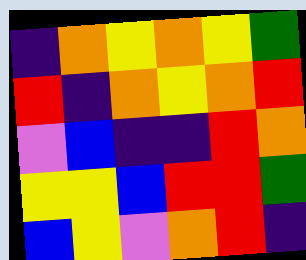[["indigo", "orange", "yellow", "orange", "yellow", "green"], ["red", "indigo", "orange", "yellow", "orange", "red"], ["violet", "blue", "indigo", "indigo", "red", "orange"], ["yellow", "yellow", "blue", "red", "red", "green"], ["blue", "yellow", "violet", "orange", "red", "indigo"]]